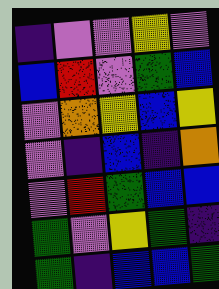[["indigo", "violet", "violet", "yellow", "violet"], ["blue", "red", "violet", "green", "blue"], ["violet", "orange", "yellow", "blue", "yellow"], ["violet", "indigo", "blue", "indigo", "orange"], ["violet", "red", "green", "blue", "blue"], ["green", "violet", "yellow", "green", "indigo"], ["green", "indigo", "blue", "blue", "green"]]